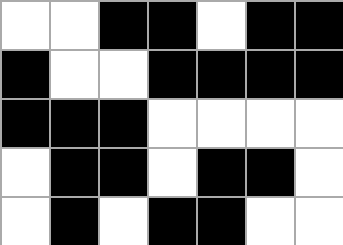[["white", "white", "black", "black", "white", "black", "black"], ["black", "white", "white", "black", "black", "black", "black"], ["black", "black", "black", "white", "white", "white", "white"], ["white", "black", "black", "white", "black", "black", "white"], ["white", "black", "white", "black", "black", "white", "white"]]